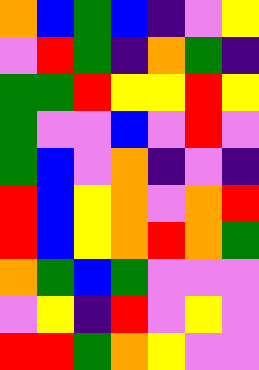[["orange", "blue", "green", "blue", "indigo", "violet", "yellow"], ["violet", "red", "green", "indigo", "orange", "green", "indigo"], ["green", "green", "red", "yellow", "yellow", "red", "yellow"], ["green", "violet", "violet", "blue", "violet", "red", "violet"], ["green", "blue", "violet", "orange", "indigo", "violet", "indigo"], ["red", "blue", "yellow", "orange", "violet", "orange", "red"], ["red", "blue", "yellow", "orange", "red", "orange", "green"], ["orange", "green", "blue", "green", "violet", "violet", "violet"], ["violet", "yellow", "indigo", "red", "violet", "yellow", "violet"], ["red", "red", "green", "orange", "yellow", "violet", "violet"]]